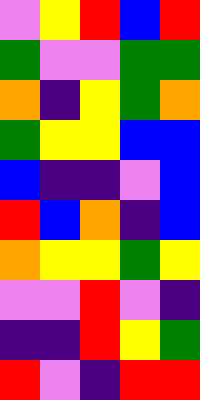[["violet", "yellow", "red", "blue", "red"], ["green", "violet", "violet", "green", "green"], ["orange", "indigo", "yellow", "green", "orange"], ["green", "yellow", "yellow", "blue", "blue"], ["blue", "indigo", "indigo", "violet", "blue"], ["red", "blue", "orange", "indigo", "blue"], ["orange", "yellow", "yellow", "green", "yellow"], ["violet", "violet", "red", "violet", "indigo"], ["indigo", "indigo", "red", "yellow", "green"], ["red", "violet", "indigo", "red", "red"]]